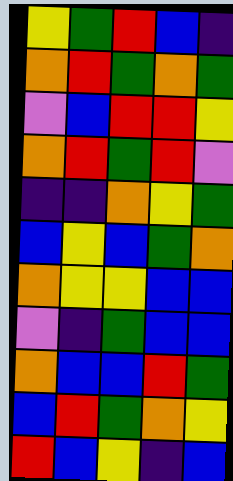[["yellow", "green", "red", "blue", "indigo"], ["orange", "red", "green", "orange", "green"], ["violet", "blue", "red", "red", "yellow"], ["orange", "red", "green", "red", "violet"], ["indigo", "indigo", "orange", "yellow", "green"], ["blue", "yellow", "blue", "green", "orange"], ["orange", "yellow", "yellow", "blue", "blue"], ["violet", "indigo", "green", "blue", "blue"], ["orange", "blue", "blue", "red", "green"], ["blue", "red", "green", "orange", "yellow"], ["red", "blue", "yellow", "indigo", "blue"]]